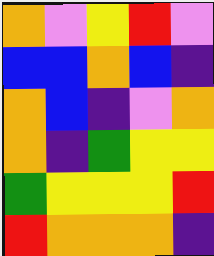[["orange", "violet", "yellow", "red", "violet"], ["blue", "blue", "orange", "blue", "indigo"], ["orange", "blue", "indigo", "violet", "orange"], ["orange", "indigo", "green", "yellow", "yellow"], ["green", "yellow", "yellow", "yellow", "red"], ["red", "orange", "orange", "orange", "indigo"]]